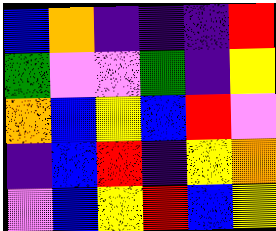[["blue", "orange", "indigo", "indigo", "indigo", "red"], ["green", "violet", "violet", "green", "indigo", "yellow"], ["orange", "blue", "yellow", "blue", "red", "violet"], ["indigo", "blue", "red", "indigo", "yellow", "orange"], ["violet", "blue", "yellow", "red", "blue", "yellow"]]